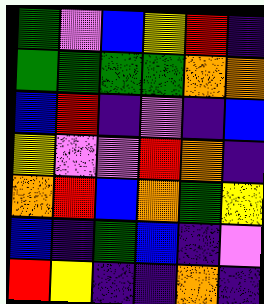[["green", "violet", "blue", "yellow", "red", "indigo"], ["green", "green", "green", "green", "orange", "orange"], ["blue", "red", "indigo", "violet", "indigo", "blue"], ["yellow", "violet", "violet", "red", "orange", "indigo"], ["orange", "red", "blue", "orange", "green", "yellow"], ["blue", "indigo", "green", "blue", "indigo", "violet"], ["red", "yellow", "indigo", "indigo", "orange", "indigo"]]